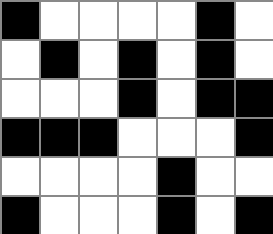[["black", "white", "white", "white", "white", "black", "white"], ["white", "black", "white", "black", "white", "black", "white"], ["white", "white", "white", "black", "white", "black", "black"], ["black", "black", "black", "white", "white", "white", "black"], ["white", "white", "white", "white", "black", "white", "white"], ["black", "white", "white", "white", "black", "white", "black"]]